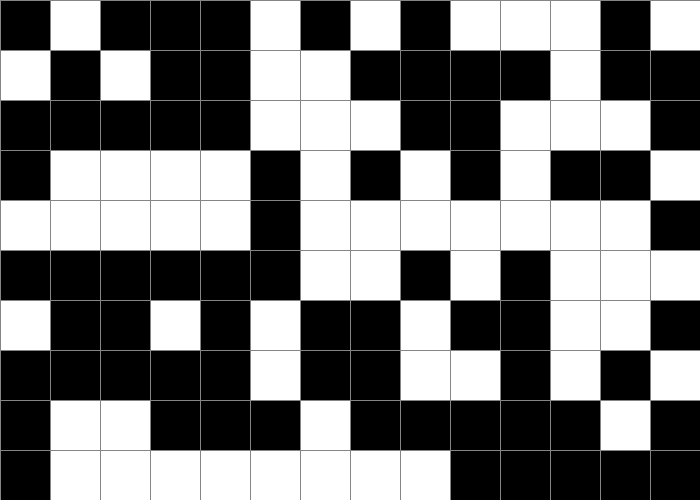[["black", "white", "black", "black", "black", "white", "black", "white", "black", "white", "white", "white", "black", "white"], ["white", "black", "white", "black", "black", "white", "white", "black", "black", "black", "black", "white", "black", "black"], ["black", "black", "black", "black", "black", "white", "white", "white", "black", "black", "white", "white", "white", "black"], ["black", "white", "white", "white", "white", "black", "white", "black", "white", "black", "white", "black", "black", "white"], ["white", "white", "white", "white", "white", "black", "white", "white", "white", "white", "white", "white", "white", "black"], ["black", "black", "black", "black", "black", "black", "white", "white", "black", "white", "black", "white", "white", "white"], ["white", "black", "black", "white", "black", "white", "black", "black", "white", "black", "black", "white", "white", "black"], ["black", "black", "black", "black", "black", "white", "black", "black", "white", "white", "black", "white", "black", "white"], ["black", "white", "white", "black", "black", "black", "white", "black", "black", "black", "black", "black", "white", "black"], ["black", "white", "white", "white", "white", "white", "white", "white", "white", "black", "black", "black", "black", "black"]]